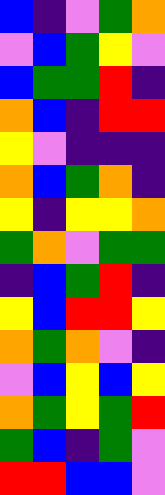[["blue", "indigo", "violet", "green", "orange"], ["violet", "blue", "green", "yellow", "violet"], ["blue", "green", "green", "red", "indigo"], ["orange", "blue", "indigo", "red", "red"], ["yellow", "violet", "indigo", "indigo", "indigo"], ["orange", "blue", "green", "orange", "indigo"], ["yellow", "indigo", "yellow", "yellow", "orange"], ["green", "orange", "violet", "green", "green"], ["indigo", "blue", "green", "red", "indigo"], ["yellow", "blue", "red", "red", "yellow"], ["orange", "green", "orange", "violet", "indigo"], ["violet", "blue", "yellow", "blue", "yellow"], ["orange", "green", "yellow", "green", "red"], ["green", "blue", "indigo", "green", "violet"], ["red", "red", "blue", "blue", "violet"]]